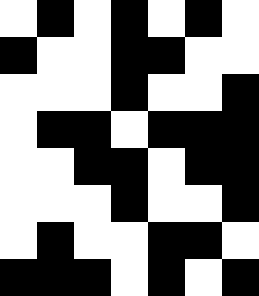[["white", "black", "white", "black", "white", "black", "white"], ["black", "white", "white", "black", "black", "white", "white"], ["white", "white", "white", "black", "white", "white", "black"], ["white", "black", "black", "white", "black", "black", "black"], ["white", "white", "black", "black", "white", "black", "black"], ["white", "white", "white", "black", "white", "white", "black"], ["white", "black", "white", "white", "black", "black", "white"], ["black", "black", "black", "white", "black", "white", "black"]]